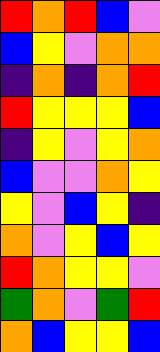[["red", "orange", "red", "blue", "violet"], ["blue", "yellow", "violet", "orange", "orange"], ["indigo", "orange", "indigo", "orange", "red"], ["red", "yellow", "yellow", "yellow", "blue"], ["indigo", "yellow", "violet", "yellow", "orange"], ["blue", "violet", "violet", "orange", "yellow"], ["yellow", "violet", "blue", "yellow", "indigo"], ["orange", "violet", "yellow", "blue", "yellow"], ["red", "orange", "yellow", "yellow", "violet"], ["green", "orange", "violet", "green", "red"], ["orange", "blue", "yellow", "yellow", "blue"]]